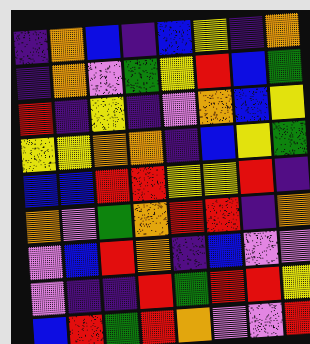[["indigo", "orange", "blue", "indigo", "blue", "yellow", "indigo", "orange"], ["indigo", "orange", "violet", "green", "yellow", "red", "blue", "green"], ["red", "indigo", "yellow", "indigo", "violet", "orange", "blue", "yellow"], ["yellow", "yellow", "orange", "orange", "indigo", "blue", "yellow", "green"], ["blue", "blue", "red", "red", "yellow", "yellow", "red", "indigo"], ["orange", "violet", "green", "orange", "red", "red", "indigo", "orange"], ["violet", "blue", "red", "orange", "indigo", "blue", "violet", "violet"], ["violet", "indigo", "indigo", "red", "green", "red", "red", "yellow"], ["blue", "red", "green", "red", "orange", "violet", "violet", "red"]]